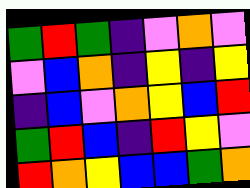[["green", "red", "green", "indigo", "violet", "orange", "violet"], ["violet", "blue", "orange", "indigo", "yellow", "indigo", "yellow"], ["indigo", "blue", "violet", "orange", "yellow", "blue", "red"], ["green", "red", "blue", "indigo", "red", "yellow", "violet"], ["red", "orange", "yellow", "blue", "blue", "green", "orange"]]